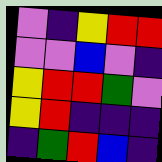[["violet", "indigo", "yellow", "red", "red"], ["violet", "violet", "blue", "violet", "indigo"], ["yellow", "red", "red", "green", "violet"], ["yellow", "red", "indigo", "indigo", "indigo"], ["indigo", "green", "red", "blue", "indigo"]]